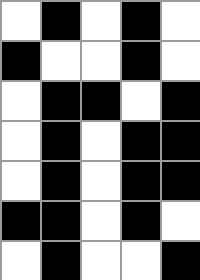[["white", "black", "white", "black", "white"], ["black", "white", "white", "black", "white"], ["white", "black", "black", "white", "black"], ["white", "black", "white", "black", "black"], ["white", "black", "white", "black", "black"], ["black", "black", "white", "black", "white"], ["white", "black", "white", "white", "black"]]